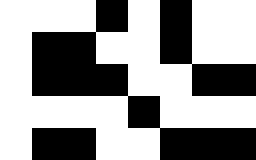[["white", "white", "white", "black", "white", "black", "white", "white"], ["white", "black", "black", "white", "white", "black", "white", "white"], ["white", "black", "black", "black", "white", "white", "black", "black"], ["white", "white", "white", "white", "black", "white", "white", "white"], ["white", "black", "black", "white", "white", "black", "black", "black"]]